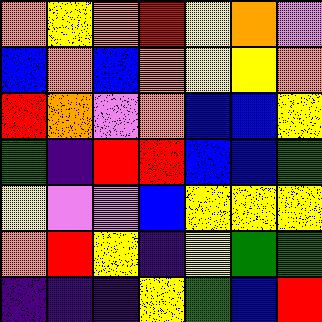[["orange", "yellow", "orange", "red", "yellow", "orange", "violet"], ["blue", "orange", "blue", "orange", "yellow", "yellow", "orange"], ["red", "orange", "violet", "orange", "blue", "blue", "yellow"], ["green", "indigo", "red", "red", "blue", "blue", "green"], ["yellow", "violet", "violet", "blue", "yellow", "yellow", "yellow"], ["orange", "red", "yellow", "indigo", "yellow", "green", "green"], ["indigo", "indigo", "indigo", "yellow", "green", "blue", "red"]]